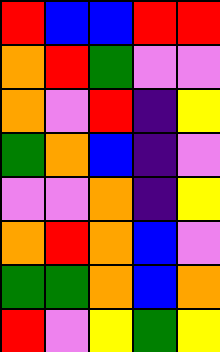[["red", "blue", "blue", "red", "red"], ["orange", "red", "green", "violet", "violet"], ["orange", "violet", "red", "indigo", "yellow"], ["green", "orange", "blue", "indigo", "violet"], ["violet", "violet", "orange", "indigo", "yellow"], ["orange", "red", "orange", "blue", "violet"], ["green", "green", "orange", "blue", "orange"], ["red", "violet", "yellow", "green", "yellow"]]